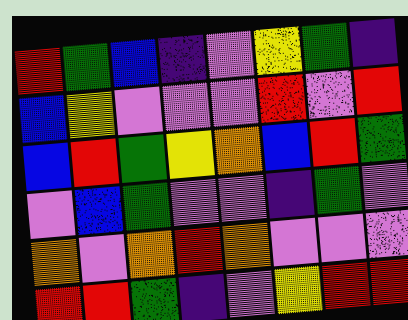[["red", "green", "blue", "indigo", "violet", "yellow", "green", "indigo"], ["blue", "yellow", "violet", "violet", "violet", "red", "violet", "red"], ["blue", "red", "green", "yellow", "orange", "blue", "red", "green"], ["violet", "blue", "green", "violet", "violet", "indigo", "green", "violet"], ["orange", "violet", "orange", "red", "orange", "violet", "violet", "violet"], ["red", "red", "green", "indigo", "violet", "yellow", "red", "red"]]